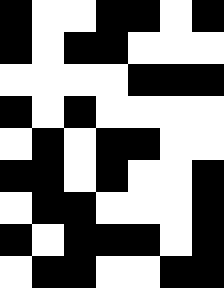[["black", "white", "white", "black", "black", "white", "black"], ["black", "white", "black", "black", "white", "white", "white"], ["white", "white", "white", "white", "black", "black", "black"], ["black", "white", "black", "white", "white", "white", "white"], ["white", "black", "white", "black", "black", "white", "white"], ["black", "black", "white", "black", "white", "white", "black"], ["white", "black", "black", "white", "white", "white", "black"], ["black", "white", "black", "black", "black", "white", "black"], ["white", "black", "black", "white", "white", "black", "black"]]